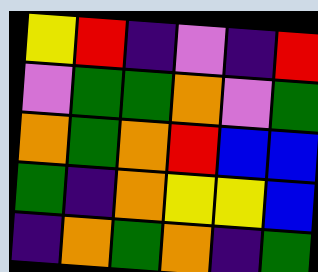[["yellow", "red", "indigo", "violet", "indigo", "red"], ["violet", "green", "green", "orange", "violet", "green"], ["orange", "green", "orange", "red", "blue", "blue"], ["green", "indigo", "orange", "yellow", "yellow", "blue"], ["indigo", "orange", "green", "orange", "indigo", "green"]]